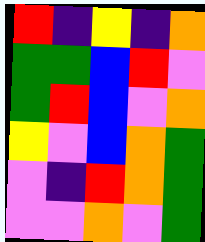[["red", "indigo", "yellow", "indigo", "orange"], ["green", "green", "blue", "red", "violet"], ["green", "red", "blue", "violet", "orange"], ["yellow", "violet", "blue", "orange", "green"], ["violet", "indigo", "red", "orange", "green"], ["violet", "violet", "orange", "violet", "green"]]